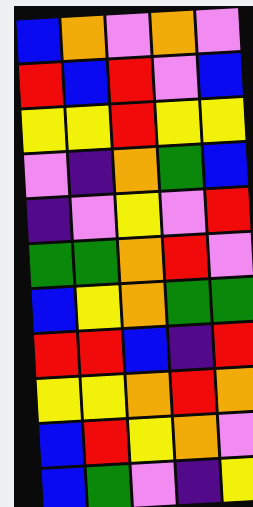[["blue", "orange", "violet", "orange", "violet"], ["red", "blue", "red", "violet", "blue"], ["yellow", "yellow", "red", "yellow", "yellow"], ["violet", "indigo", "orange", "green", "blue"], ["indigo", "violet", "yellow", "violet", "red"], ["green", "green", "orange", "red", "violet"], ["blue", "yellow", "orange", "green", "green"], ["red", "red", "blue", "indigo", "red"], ["yellow", "yellow", "orange", "red", "orange"], ["blue", "red", "yellow", "orange", "violet"], ["blue", "green", "violet", "indigo", "yellow"]]